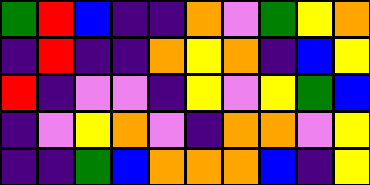[["green", "red", "blue", "indigo", "indigo", "orange", "violet", "green", "yellow", "orange"], ["indigo", "red", "indigo", "indigo", "orange", "yellow", "orange", "indigo", "blue", "yellow"], ["red", "indigo", "violet", "violet", "indigo", "yellow", "violet", "yellow", "green", "blue"], ["indigo", "violet", "yellow", "orange", "violet", "indigo", "orange", "orange", "violet", "yellow"], ["indigo", "indigo", "green", "blue", "orange", "orange", "orange", "blue", "indigo", "yellow"]]